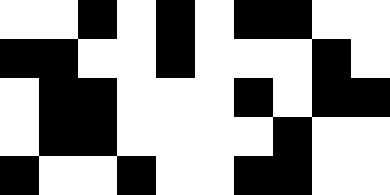[["white", "white", "black", "white", "black", "white", "black", "black", "white", "white"], ["black", "black", "white", "white", "black", "white", "white", "white", "black", "white"], ["white", "black", "black", "white", "white", "white", "black", "white", "black", "black"], ["white", "black", "black", "white", "white", "white", "white", "black", "white", "white"], ["black", "white", "white", "black", "white", "white", "black", "black", "white", "white"]]